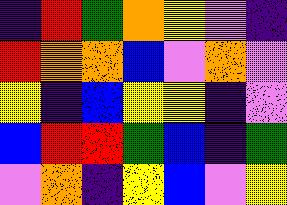[["indigo", "red", "green", "orange", "yellow", "violet", "indigo"], ["red", "orange", "orange", "blue", "violet", "orange", "violet"], ["yellow", "indigo", "blue", "yellow", "yellow", "indigo", "violet"], ["blue", "red", "red", "green", "blue", "indigo", "green"], ["violet", "orange", "indigo", "yellow", "blue", "violet", "yellow"]]